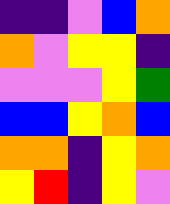[["indigo", "indigo", "violet", "blue", "orange"], ["orange", "violet", "yellow", "yellow", "indigo"], ["violet", "violet", "violet", "yellow", "green"], ["blue", "blue", "yellow", "orange", "blue"], ["orange", "orange", "indigo", "yellow", "orange"], ["yellow", "red", "indigo", "yellow", "violet"]]